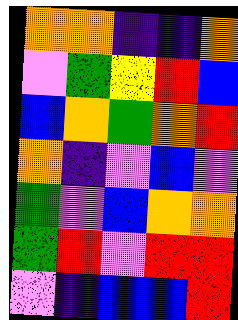[["orange", "orange", "indigo", "indigo", "orange"], ["violet", "green", "yellow", "red", "blue"], ["blue", "orange", "green", "orange", "red"], ["orange", "indigo", "violet", "blue", "violet"], ["green", "violet", "blue", "orange", "orange"], ["green", "red", "violet", "red", "red"], ["violet", "indigo", "blue", "blue", "red"]]